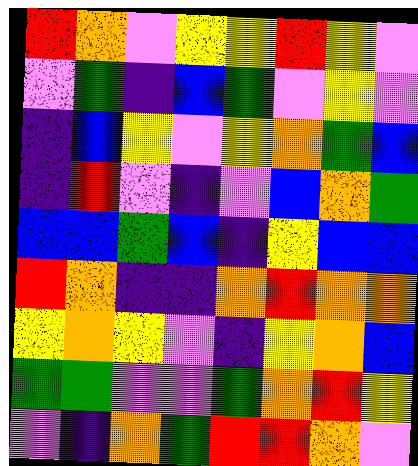[["red", "orange", "violet", "yellow", "yellow", "red", "yellow", "violet"], ["violet", "green", "indigo", "blue", "green", "violet", "yellow", "violet"], ["indigo", "blue", "yellow", "violet", "yellow", "orange", "green", "blue"], ["indigo", "red", "violet", "indigo", "violet", "blue", "orange", "green"], ["blue", "blue", "green", "blue", "indigo", "yellow", "blue", "blue"], ["red", "orange", "indigo", "indigo", "orange", "red", "orange", "orange"], ["yellow", "orange", "yellow", "violet", "indigo", "yellow", "orange", "blue"], ["green", "green", "violet", "violet", "green", "orange", "red", "yellow"], ["violet", "indigo", "orange", "green", "red", "red", "orange", "violet"]]